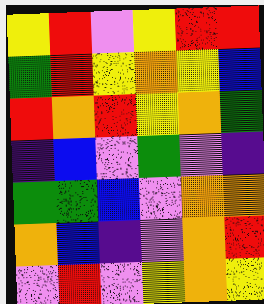[["yellow", "red", "violet", "yellow", "red", "red"], ["green", "red", "yellow", "orange", "yellow", "blue"], ["red", "orange", "red", "yellow", "orange", "green"], ["indigo", "blue", "violet", "green", "violet", "indigo"], ["green", "green", "blue", "violet", "orange", "orange"], ["orange", "blue", "indigo", "violet", "orange", "red"], ["violet", "red", "violet", "yellow", "orange", "yellow"]]